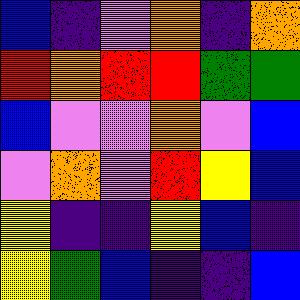[["blue", "indigo", "violet", "orange", "indigo", "orange"], ["red", "orange", "red", "red", "green", "green"], ["blue", "violet", "violet", "orange", "violet", "blue"], ["violet", "orange", "violet", "red", "yellow", "blue"], ["yellow", "indigo", "indigo", "yellow", "blue", "indigo"], ["yellow", "green", "blue", "indigo", "indigo", "blue"]]